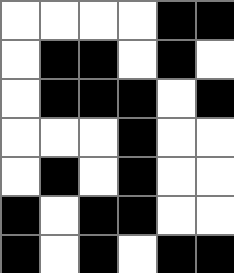[["white", "white", "white", "white", "black", "black"], ["white", "black", "black", "white", "black", "white"], ["white", "black", "black", "black", "white", "black"], ["white", "white", "white", "black", "white", "white"], ["white", "black", "white", "black", "white", "white"], ["black", "white", "black", "black", "white", "white"], ["black", "white", "black", "white", "black", "black"]]